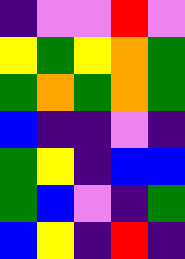[["indigo", "violet", "violet", "red", "violet"], ["yellow", "green", "yellow", "orange", "green"], ["green", "orange", "green", "orange", "green"], ["blue", "indigo", "indigo", "violet", "indigo"], ["green", "yellow", "indigo", "blue", "blue"], ["green", "blue", "violet", "indigo", "green"], ["blue", "yellow", "indigo", "red", "indigo"]]